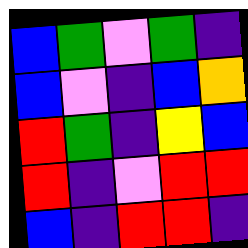[["blue", "green", "violet", "green", "indigo"], ["blue", "violet", "indigo", "blue", "orange"], ["red", "green", "indigo", "yellow", "blue"], ["red", "indigo", "violet", "red", "red"], ["blue", "indigo", "red", "red", "indigo"]]